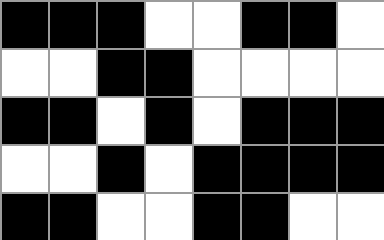[["black", "black", "black", "white", "white", "black", "black", "white"], ["white", "white", "black", "black", "white", "white", "white", "white"], ["black", "black", "white", "black", "white", "black", "black", "black"], ["white", "white", "black", "white", "black", "black", "black", "black"], ["black", "black", "white", "white", "black", "black", "white", "white"]]